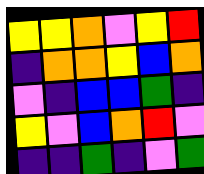[["yellow", "yellow", "orange", "violet", "yellow", "red"], ["indigo", "orange", "orange", "yellow", "blue", "orange"], ["violet", "indigo", "blue", "blue", "green", "indigo"], ["yellow", "violet", "blue", "orange", "red", "violet"], ["indigo", "indigo", "green", "indigo", "violet", "green"]]